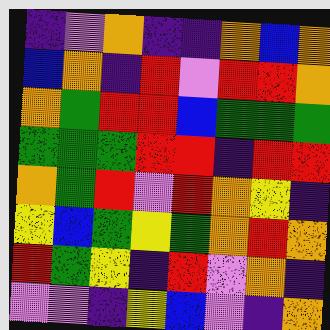[["indigo", "violet", "orange", "indigo", "indigo", "orange", "blue", "orange"], ["blue", "orange", "indigo", "red", "violet", "red", "red", "orange"], ["orange", "green", "red", "red", "blue", "green", "green", "green"], ["green", "green", "green", "red", "red", "indigo", "red", "red"], ["orange", "green", "red", "violet", "red", "orange", "yellow", "indigo"], ["yellow", "blue", "green", "yellow", "green", "orange", "red", "orange"], ["red", "green", "yellow", "indigo", "red", "violet", "orange", "indigo"], ["violet", "violet", "indigo", "yellow", "blue", "violet", "indigo", "orange"]]